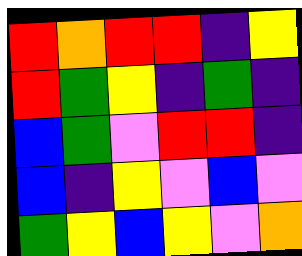[["red", "orange", "red", "red", "indigo", "yellow"], ["red", "green", "yellow", "indigo", "green", "indigo"], ["blue", "green", "violet", "red", "red", "indigo"], ["blue", "indigo", "yellow", "violet", "blue", "violet"], ["green", "yellow", "blue", "yellow", "violet", "orange"]]